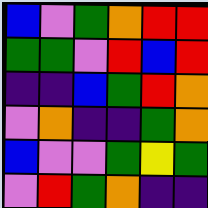[["blue", "violet", "green", "orange", "red", "red"], ["green", "green", "violet", "red", "blue", "red"], ["indigo", "indigo", "blue", "green", "red", "orange"], ["violet", "orange", "indigo", "indigo", "green", "orange"], ["blue", "violet", "violet", "green", "yellow", "green"], ["violet", "red", "green", "orange", "indigo", "indigo"]]